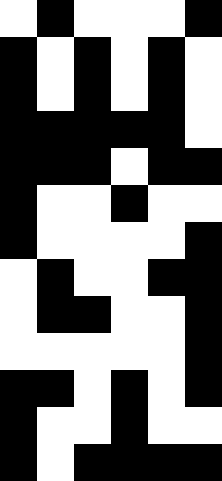[["white", "black", "white", "white", "white", "black"], ["black", "white", "black", "white", "black", "white"], ["black", "white", "black", "white", "black", "white"], ["black", "black", "black", "black", "black", "white"], ["black", "black", "black", "white", "black", "black"], ["black", "white", "white", "black", "white", "white"], ["black", "white", "white", "white", "white", "black"], ["white", "black", "white", "white", "black", "black"], ["white", "black", "black", "white", "white", "black"], ["white", "white", "white", "white", "white", "black"], ["black", "black", "white", "black", "white", "black"], ["black", "white", "white", "black", "white", "white"], ["black", "white", "black", "black", "black", "black"]]